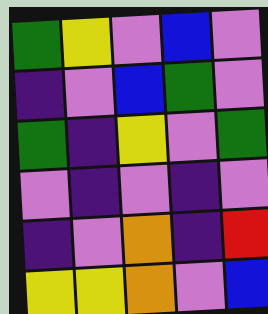[["green", "yellow", "violet", "blue", "violet"], ["indigo", "violet", "blue", "green", "violet"], ["green", "indigo", "yellow", "violet", "green"], ["violet", "indigo", "violet", "indigo", "violet"], ["indigo", "violet", "orange", "indigo", "red"], ["yellow", "yellow", "orange", "violet", "blue"]]